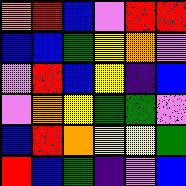[["orange", "red", "blue", "violet", "red", "red"], ["blue", "blue", "green", "yellow", "orange", "violet"], ["violet", "red", "blue", "yellow", "indigo", "blue"], ["violet", "orange", "yellow", "green", "green", "violet"], ["blue", "red", "orange", "yellow", "yellow", "green"], ["red", "blue", "green", "indigo", "violet", "blue"]]